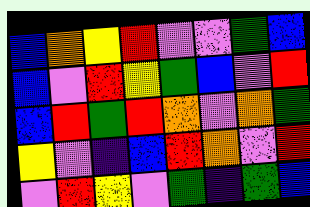[["blue", "orange", "yellow", "red", "violet", "violet", "green", "blue"], ["blue", "violet", "red", "yellow", "green", "blue", "violet", "red"], ["blue", "red", "green", "red", "orange", "violet", "orange", "green"], ["yellow", "violet", "indigo", "blue", "red", "orange", "violet", "red"], ["violet", "red", "yellow", "violet", "green", "indigo", "green", "blue"]]